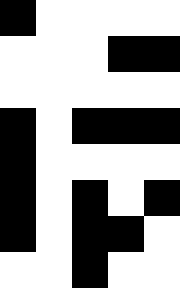[["black", "white", "white", "white", "white"], ["white", "white", "white", "black", "black"], ["white", "white", "white", "white", "white"], ["black", "white", "black", "black", "black"], ["black", "white", "white", "white", "white"], ["black", "white", "black", "white", "black"], ["black", "white", "black", "black", "white"], ["white", "white", "black", "white", "white"]]